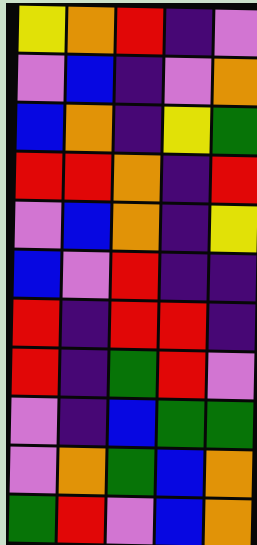[["yellow", "orange", "red", "indigo", "violet"], ["violet", "blue", "indigo", "violet", "orange"], ["blue", "orange", "indigo", "yellow", "green"], ["red", "red", "orange", "indigo", "red"], ["violet", "blue", "orange", "indigo", "yellow"], ["blue", "violet", "red", "indigo", "indigo"], ["red", "indigo", "red", "red", "indigo"], ["red", "indigo", "green", "red", "violet"], ["violet", "indigo", "blue", "green", "green"], ["violet", "orange", "green", "blue", "orange"], ["green", "red", "violet", "blue", "orange"]]